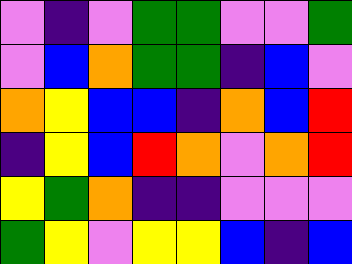[["violet", "indigo", "violet", "green", "green", "violet", "violet", "green"], ["violet", "blue", "orange", "green", "green", "indigo", "blue", "violet"], ["orange", "yellow", "blue", "blue", "indigo", "orange", "blue", "red"], ["indigo", "yellow", "blue", "red", "orange", "violet", "orange", "red"], ["yellow", "green", "orange", "indigo", "indigo", "violet", "violet", "violet"], ["green", "yellow", "violet", "yellow", "yellow", "blue", "indigo", "blue"]]